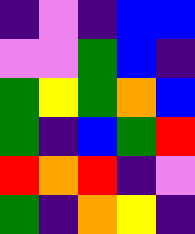[["indigo", "violet", "indigo", "blue", "blue"], ["violet", "violet", "green", "blue", "indigo"], ["green", "yellow", "green", "orange", "blue"], ["green", "indigo", "blue", "green", "red"], ["red", "orange", "red", "indigo", "violet"], ["green", "indigo", "orange", "yellow", "indigo"]]